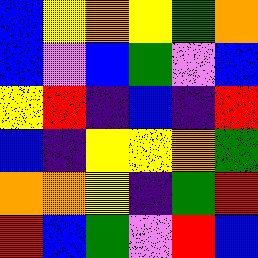[["blue", "yellow", "orange", "yellow", "green", "orange"], ["blue", "violet", "blue", "green", "violet", "blue"], ["yellow", "red", "indigo", "blue", "indigo", "red"], ["blue", "indigo", "yellow", "yellow", "orange", "green"], ["orange", "orange", "yellow", "indigo", "green", "red"], ["red", "blue", "green", "violet", "red", "blue"]]